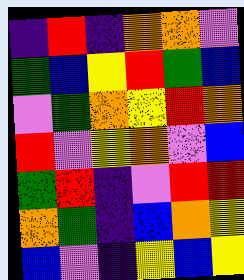[["indigo", "red", "indigo", "orange", "orange", "violet"], ["green", "blue", "yellow", "red", "green", "blue"], ["violet", "green", "orange", "yellow", "red", "orange"], ["red", "violet", "yellow", "orange", "violet", "blue"], ["green", "red", "indigo", "violet", "red", "red"], ["orange", "green", "indigo", "blue", "orange", "yellow"], ["blue", "violet", "indigo", "yellow", "blue", "yellow"]]